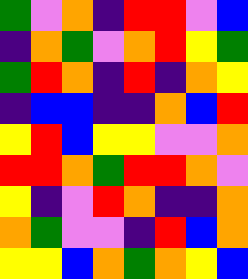[["green", "violet", "orange", "indigo", "red", "red", "violet", "blue"], ["indigo", "orange", "green", "violet", "orange", "red", "yellow", "green"], ["green", "red", "orange", "indigo", "red", "indigo", "orange", "yellow"], ["indigo", "blue", "blue", "indigo", "indigo", "orange", "blue", "red"], ["yellow", "red", "blue", "yellow", "yellow", "violet", "violet", "orange"], ["red", "red", "orange", "green", "red", "red", "orange", "violet"], ["yellow", "indigo", "violet", "red", "orange", "indigo", "indigo", "orange"], ["orange", "green", "violet", "violet", "indigo", "red", "blue", "orange"], ["yellow", "yellow", "blue", "orange", "green", "orange", "yellow", "blue"]]